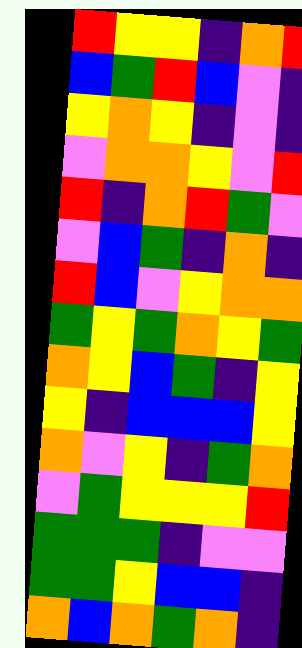[["red", "yellow", "yellow", "indigo", "orange", "red"], ["blue", "green", "red", "blue", "violet", "indigo"], ["yellow", "orange", "yellow", "indigo", "violet", "indigo"], ["violet", "orange", "orange", "yellow", "violet", "red"], ["red", "indigo", "orange", "red", "green", "violet"], ["violet", "blue", "green", "indigo", "orange", "indigo"], ["red", "blue", "violet", "yellow", "orange", "orange"], ["green", "yellow", "green", "orange", "yellow", "green"], ["orange", "yellow", "blue", "green", "indigo", "yellow"], ["yellow", "indigo", "blue", "blue", "blue", "yellow"], ["orange", "violet", "yellow", "indigo", "green", "orange"], ["violet", "green", "yellow", "yellow", "yellow", "red"], ["green", "green", "green", "indigo", "violet", "violet"], ["green", "green", "yellow", "blue", "blue", "indigo"], ["orange", "blue", "orange", "green", "orange", "indigo"]]